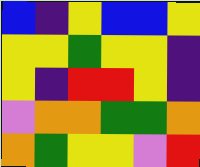[["blue", "indigo", "yellow", "blue", "blue", "yellow"], ["yellow", "yellow", "green", "yellow", "yellow", "indigo"], ["yellow", "indigo", "red", "red", "yellow", "indigo"], ["violet", "orange", "orange", "green", "green", "orange"], ["orange", "green", "yellow", "yellow", "violet", "red"]]